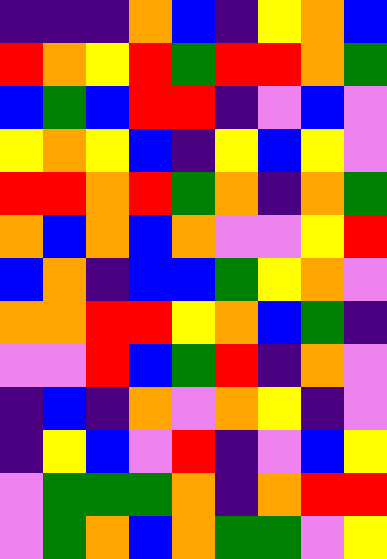[["indigo", "indigo", "indigo", "orange", "blue", "indigo", "yellow", "orange", "blue"], ["red", "orange", "yellow", "red", "green", "red", "red", "orange", "green"], ["blue", "green", "blue", "red", "red", "indigo", "violet", "blue", "violet"], ["yellow", "orange", "yellow", "blue", "indigo", "yellow", "blue", "yellow", "violet"], ["red", "red", "orange", "red", "green", "orange", "indigo", "orange", "green"], ["orange", "blue", "orange", "blue", "orange", "violet", "violet", "yellow", "red"], ["blue", "orange", "indigo", "blue", "blue", "green", "yellow", "orange", "violet"], ["orange", "orange", "red", "red", "yellow", "orange", "blue", "green", "indigo"], ["violet", "violet", "red", "blue", "green", "red", "indigo", "orange", "violet"], ["indigo", "blue", "indigo", "orange", "violet", "orange", "yellow", "indigo", "violet"], ["indigo", "yellow", "blue", "violet", "red", "indigo", "violet", "blue", "yellow"], ["violet", "green", "green", "green", "orange", "indigo", "orange", "red", "red"], ["violet", "green", "orange", "blue", "orange", "green", "green", "violet", "yellow"]]